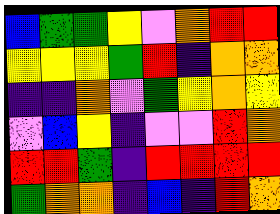[["blue", "green", "green", "yellow", "violet", "orange", "red", "red"], ["yellow", "yellow", "yellow", "green", "red", "indigo", "orange", "orange"], ["indigo", "indigo", "orange", "violet", "green", "yellow", "orange", "yellow"], ["violet", "blue", "yellow", "indigo", "violet", "violet", "red", "orange"], ["red", "red", "green", "indigo", "red", "red", "red", "red"], ["green", "orange", "orange", "indigo", "blue", "indigo", "red", "orange"]]